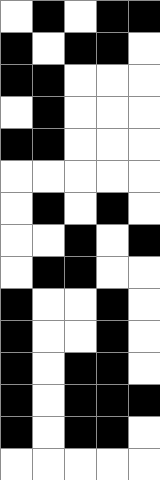[["white", "black", "white", "black", "black"], ["black", "white", "black", "black", "white"], ["black", "black", "white", "white", "white"], ["white", "black", "white", "white", "white"], ["black", "black", "white", "white", "white"], ["white", "white", "white", "white", "white"], ["white", "black", "white", "black", "white"], ["white", "white", "black", "white", "black"], ["white", "black", "black", "white", "white"], ["black", "white", "white", "black", "white"], ["black", "white", "white", "black", "white"], ["black", "white", "black", "black", "white"], ["black", "white", "black", "black", "black"], ["black", "white", "black", "black", "white"], ["white", "white", "white", "white", "white"]]